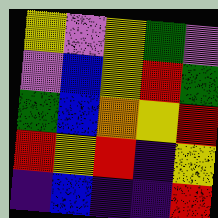[["yellow", "violet", "yellow", "green", "violet"], ["violet", "blue", "yellow", "red", "green"], ["green", "blue", "orange", "yellow", "red"], ["red", "yellow", "red", "indigo", "yellow"], ["indigo", "blue", "indigo", "indigo", "red"]]